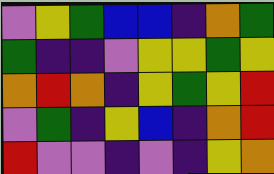[["violet", "yellow", "green", "blue", "blue", "indigo", "orange", "green"], ["green", "indigo", "indigo", "violet", "yellow", "yellow", "green", "yellow"], ["orange", "red", "orange", "indigo", "yellow", "green", "yellow", "red"], ["violet", "green", "indigo", "yellow", "blue", "indigo", "orange", "red"], ["red", "violet", "violet", "indigo", "violet", "indigo", "yellow", "orange"]]